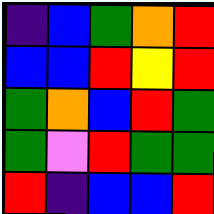[["indigo", "blue", "green", "orange", "red"], ["blue", "blue", "red", "yellow", "red"], ["green", "orange", "blue", "red", "green"], ["green", "violet", "red", "green", "green"], ["red", "indigo", "blue", "blue", "red"]]